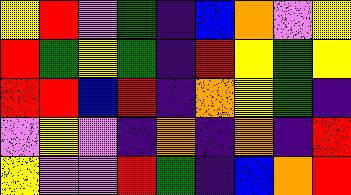[["yellow", "red", "violet", "green", "indigo", "blue", "orange", "violet", "yellow"], ["red", "green", "yellow", "green", "indigo", "red", "yellow", "green", "yellow"], ["red", "red", "blue", "red", "indigo", "orange", "yellow", "green", "indigo"], ["violet", "yellow", "violet", "indigo", "orange", "indigo", "orange", "indigo", "red"], ["yellow", "violet", "violet", "red", "green", "indigo", "blue", "orange", "red"]]